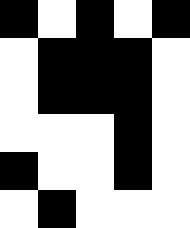[["black", "white", "black", "white", "black"], ["white", "black", "black", "black", "white"], ["white", "black", "black", "black", "white"], ["white", "white", "white", "black", "white"], ["black", "white", "white", "black", "white"], ["white", "black", "white", "white", "white"]]